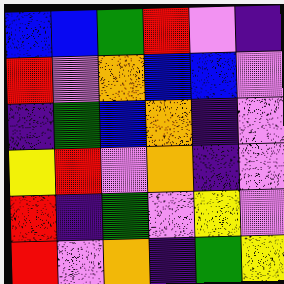[["blue", "blue", "green", "red", "violet", "indigo"], ["red", "violet", "orange", "blue", "blue", "violet"], ["indigo", "green", "blue", "orange", "indigo", "violet"], ["yellow", "red", "violet", "orange", "indigo", "violet"], ["red", "indigo", "green", "violet", "yellow", "violet"], ["red", "violet", "orange", "indigo", "green", "yellow"]]